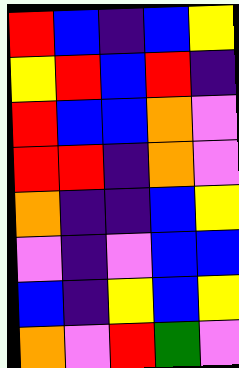[["red", "blue", "indigo", "blue", "yellow"], ["yellow", "red", "blue", "red", "indigo"], ["red", "blue", "blue", "orange", "violet"], ["red", "red", "indigo", "orange", "violet"], ["orange", "indigo", "indigo", "blue", "yellow"], ["violet", "indigo", "violet", "blue", "blue"], ["blue", "indigo", "yellow", "blue", "yellow"], ["orange", "violet", "red", "green", "violet"]]